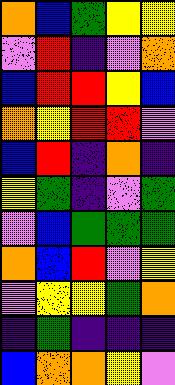[["orange", "blue", "green", "yellow", "yellow"], ["violet", "red", "indigo", "violet", "orange"], ["blue", "red", "red", "yellow", "blue"], ["orange", "yellow", "red", "red", "violet"], ["blue", "red", "indigo", "orange", "indigo"], ["yellow", "green", "indigo", "violet", "green"], ["violet", "blue", "green", "green", "green"], ["orange", "blue", "red", "violet", "yellow"], ["violet", "yellow", "yellow", "green", "orange"], ["indigo", "green", "indigo", "indigo", "indigo"], ["blue", "orange", "orange", "yellow", "violet"]]